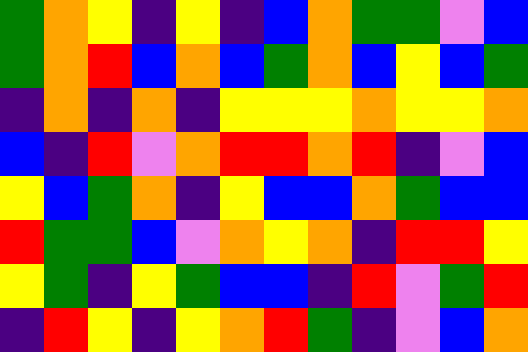[["green", "orange", "yellow", "indigo", "yellow", "indigo", "blue", "orange", "green", "green", "violet", "blue"], ["green", "orange", "red", "blue", "orange", "blue", "green", "orange", "blue", "yellow", "blue", "green"], ["indigo", "orange", "indigo", "orange", "indigo", "yellow", "yellow", "yellow", "orange", "yellow", "yellow", "orange"], ["blue", "indigo", "red", "violet", "orange", "red", "red", "orange", "red", "indigo", "violet", "blue"], ["yellow", "blue", "green", "orange", "indigo", "yellow", "blue", "blue", "orange", "green", "blue", "blue"], ["red", "green", "green", "blue", "violet", "orange", "yellow", "orange", "indigo", "red", "red", "yellow"], ["yellow", "green", "indigo", "yellow", "green", "blue", "blue", "indigo", "red", "violet", "green", "red"], ["indigo", "red", "yellow", "indigo", "yellow", "orange", "red", "green", "indigo", "violet", "blue", "orange"]]